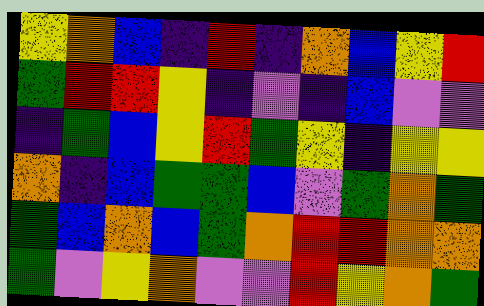[["yellow", "orange", "blue", "indigo", "red", "indigo", "orange", "blue", "yellow", "red"], ["green", "red", "red", "yellow", "indigo", "violet", "indigo", "blue", "violet", "violet"], ["indigo", "green", "blue", "yellow", "red", "green", "yellow", "indigo", "yellow", "yellow"], ["orange", "indigo", "blue", "green", "green", "blue", "violet", "green", "orange", "green"], ["green", "blue", "orange", "blue", "green", "orange", "red", "red", "orange", "orange"], ["green", "violet", "yellow", "orange", "violet", "violet", "red", "yellow", "orange", "green"]]